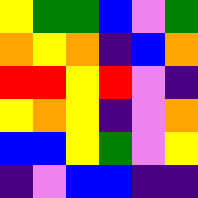[["yellow", "green", "green", "blue", "violet", "green"], ["orange", "yellow", "orange", "indigo", "blue", "orange"], ["red", "red", "yellow", "red", "violet", "indigo"], ["yellow", "orange", "yellow", "indigo", "violet", "orange"], ["blue", "blue", "yellow", "green", "violet", "yellow"], ["indigo", "violet", "blue", "blue", "indigo", "indigo"]]